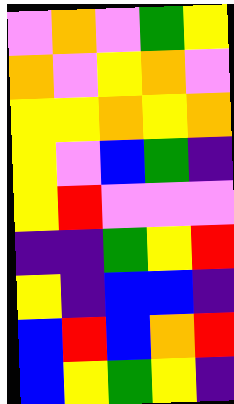[["violet", "orange", "violet", "green", "yellow"], ["orange", "violet", "yellow", "orange", "violet"], ["yellow", "yellow", "orange", "yellow", "orange"], ["yellow", "violet", "blue", "green", "indigo"], ["yellow", "red", "violet", "violet", "violet"], ["indigo", "indigo", "green", "yellow", "red"], ["yellow", "indigo", "blue", "blue", "indigo"], ["blue", "red", "blue", "orange", "red"], ["blue", "yellow", "green", "yellow", "indigo"]]